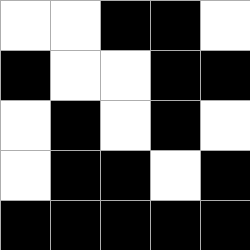[["white", "white", "black", "black", "white"], ["black", "white", "white", "black", "black"], ["white", "black", "white", "black", "white"], ["white", "black", "black", "white", "black"], ["black", "black", "black", "black", "black"]]